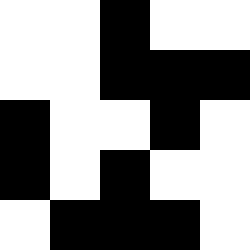[["white", "white", "black", "white", "white"], ["white", "white", "black", "black", "black"], ["black", "white", "white", "black", "white"], ["black", "white", "black", "white", "white"], ["white", "black", "black", "black", "white"]]